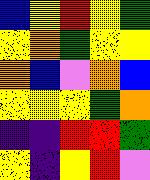[["blue", "yellow", "red", "yellow", "green"], ["yellow", "orange", "green", "yellow", "yellow"], ["orange", "blue", "violet", "orange", "blue"], ["yellow", "yellow", "yellow", "green", "orange"], ["indigo", "indigo", "red", "red", "green"], ["yellow", "indigo", "yellow", "red", "violet"]]